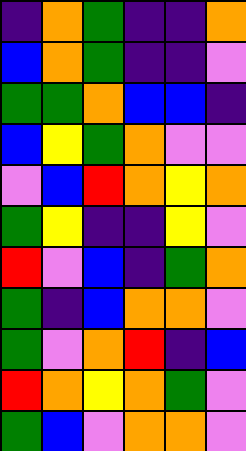[["indigo", "orange", "green", "indigo", "indigo", "orange"], ["blue", "orange", "green", "indigo", "indigo", "violet"], ["green", "green", "orange", "blue", "blue", "indigo"], ["blue", "yellow", "green", "orange", "violet", "violet"], ["violet", "blue", "red", "orange", "yellow", "orange"], ["green", "yellow", "indigo", "indigo", "yellow", "violet"], ["red", "violet", "blue", "indigo", "green", "orange"], ["green", "indigo", "blue", "orange", "orange", "violet"], ["green", "violet", "orange", "red", "indigo", "blue"], ["red", "orange", "yellow", "orange", "green", "violet"], ["green", "blue", "violet", "orange", "orange", "violet"]]